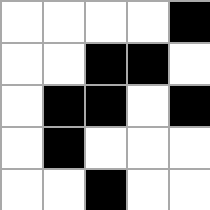[["white", "white", "white", "white", "black"], ["white", "white", "black", "black", "white"], ["white", "black", "black", "white", "black"], ["white", "black", "white", "white", "white"], ["white", "white", "black", "white", "white"]]